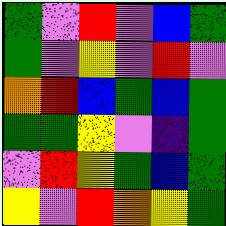[["green", "violet", "red", "violet", "blue", "green"], ["green", "violet", "yellow", "violet", "red", "violet"], ["orange", "red", "blue", "green", "blue", "green"], ["green", "green", "yellow", "violet", "indigo", "green"], ["violet", "red", "yellow", "green", "blue", "green"], ["yellow", "violet", "red", "orange", "yellow", "green"]]